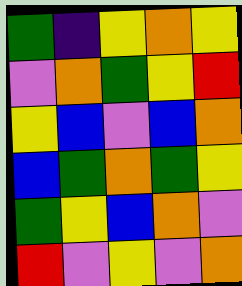[["green", "indigo", "yellow", "orange", "yellow"], ["violet", "orange", "green", "yellow", "red"], ["yellow", "blue", "violet", "blue", "orange"], ["blue", "green", "orange", "green", "yellow"], ["green", "yellow", "blue", "orange", "violet"], ["red", "violet", "yellow", "violet", "orange"]]